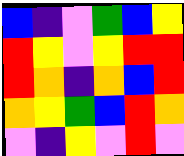[["blue", "indigo", "violet", "green", "blue", "yellow"], ["red", "yellow", "violet", "yellow", "red", "red"], ["red", "orange", "indigo", "orange", "blue", "red"], ["orange", "yellow", "green", "blue", "red", "orange"], ["violet", "indigo", "yellow", "violet", "red", "violet"]]